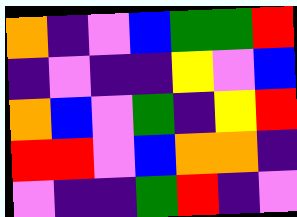[["orange", "indigo", "violet", "blue", "green", "green", "red"], ["indigo", "violet", "indigo", "indigo", "yellow", "violet", "blue"], ["orange", "blue", "violet", "green", "indigo", "yellow", "red"], ["red", "red", "violet", "blue", "orange", "orange", "indigo"], ["violet", "indigo", "indigo", "green", "red", "indigo", "violet"]]